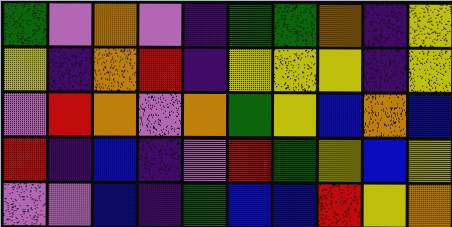[["green", "violet", "orange", "violet", "indigo", "green", "green", "orange", "indigo", "yellow"], ["yellow", "indigo", "orange", "red", "indigo", "yellow", "yellow", "yellow", "indigo", "yellow"], ["violet", "red", "orange", "violet", "orange", "green", "yellow", "blue", "orange", "blue"], ["red", "indigo", "blue", "indigo", "violet", "red", "green", "yellow", "blue", "yellow"], ["violet", "violet", "blue", "indigo", "green", "blue", "blue", "red", "yellow", "orange"]]